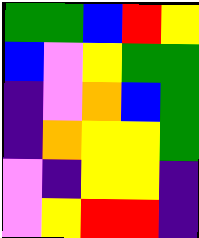[["green", "green", "blue", "red", "yellow"], ["blue", "violet", "yellow", "green", "green"], ["indigo", "violet", "orange", "blue", "green"], ["indigo", "orange", "yellow", "yellow", "green"], ["violet", "indigo", "yellow", "yellow", "indigo"], ["violet", "yellow", "red", "red", "indigo"]]